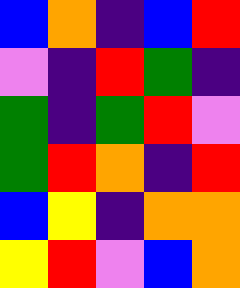[["blue", "orange", "indigo", "blue", "red"], ["violet", "indigo", "red", "green", "indigo"], ["green", "indigo", "green", "red", "violet"], ["green", "red", "orange", "indigo", "red"], ["blue", "yellow", "indigo", "orange", "orange"], ["yellow", "red", "violet", "blue", "orange"]]